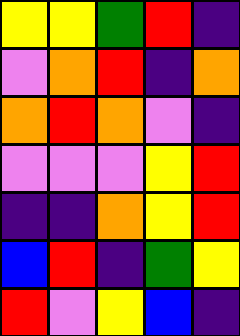[["yellow", "yellow", "green", "red", "indigo"], ["violet", "orange", "red", "indigo", "orange"], ["orange", "red", "orange", "violet", "indigo"], ["violet", "violet", "violet", "yellow", "red"], ["indigo", "indigo", "orange", "yellow", "red"], ["blue", "red", "indigo", "green", "yellow"], ["red", "violet", "yellow", "blue", "indigo"]]